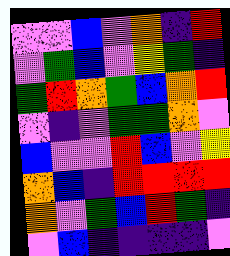[["violet", "violet", "blue", "violet", "orange", "indigo", "red"], ["violet", "green", "blue", "violet", "yellow", "green", "indigo"], ["green", "red", "orange", "green", "blue", "orange", "red"], ["violet", "indigo", "violet", "green", "green", "orange", "violet"], ["blue", "violet", "violet", "red", "blue", "violet", "yellow"], ["orange", "blue", "indigo", "red", "red", "red", "red"], ["orange", "violet", "green", "blue", "red", "green", "indigo"], ["violet", "blue", "indigo", "indigo", "indigo", "indigo", "violet"]]